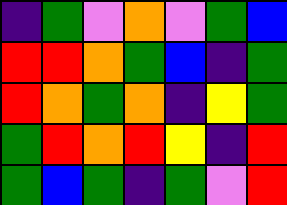[["indigo", "green", "violet", "orange", "violet", "green", "blue"], ["red", "red", "orange", "green", "blue", "indigo", "green"], ["red", "orange", "green", "orange", "indigo", "yellow", "green"], ["green", "red", "orange", "red", "yellow", "indigo", "red"], ["green", "blue", "green", "indigo", "green", "violet", "red"]]